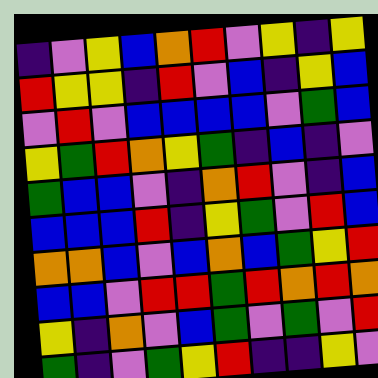[["indigo", "violet", "yellow", "blue", "orange", "red", "violet", "yellow", "indigo", "yellow"], ["red", "yellow", "yellow", "indigo", "red", "violet", "blue", "indigo", "yellow", "blue"], ["violet", "red", "violet", "blue", "blue", "blue", "blue", "violet", "green", "blue"], ["yellow", "green", "red", "orange", "yellow", "green", "indigo", "blue", "indigo", "violet"], ["green", "blue", "blue", "violet", "indigo", "orange", "red", "violet", "indigo", "blue"], ["blue", "blue", "blue", "red", "indigo", "yellow", "green", "violet", "red", "blue"], ["orange", "orange", "blue", "violet", "blue", "orange", "blue", "green", "yellow", "red"], ["blue", "blue", "violet", "red", "red", "green", "red", "orange", "red", "orange"], ["yellow", "indigo", "orange", "violet", "blue", "green", "violet", "green", "violet", "red"], ["green", "indigo", "violet", "green", "yellow", "red", "indigo", "indigo", "yellow", "violet"]]